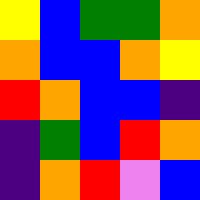[["yellow", "blue", "green", "green", "orange"], ["orange", "blue", "blue", "orange", "yellow"], ["red", "orange", "blue", "blue", "indigo"], ["indigo", "green", "blue", "red", "orange"], ["indigo", "orange", "red", "violet", "blue"]]